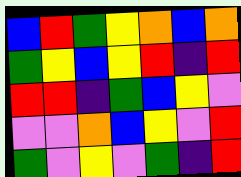[["blue", "red", "green", "yellow", "orange", "blue", "orange"], ["green", "yellow", "blue", "yellow", "red", "indigo", "red"], ["red", "red", "indigo", "green", "blue", "yellow", "violet"], ["violet", "violet", "orange", "blue", "yellow", "violet", "red"], ["green", "violet", "yellow", "violet", "green", "indigo", "red"]]